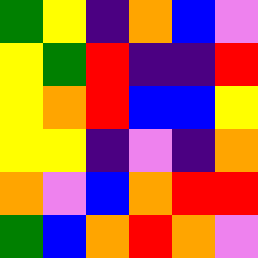[["green", "yellow", "indigo", "orange", "blue", "violet"], ["yellow", "green", "red", "indigo", "indigo", "red"], ["yellow", "orange", "red", "blue", "blue", "yellow"], ["yellow", "yellow", "indigo", "violet", "indigo", "orange"], ["orange", "violet", "blue", "orange", "red", "red"], ["green", "blue", "orange", "red", "orange", "violet"]]